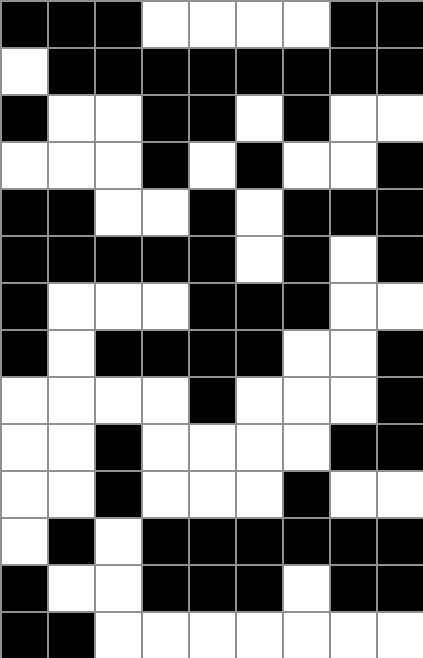[["black", "black", "black", "white", "white", "white", "white", "black", "black"], ["white", "black", "black", "black", "black", "black", "black", "black", "black"], ["black", "white", "white", "black", "black", "white", "black", "white", "white"], ["white", "white", "white", "black", "white", "black", "white", "white", "black"], ["black", "black", "white", "white", "black", "white", "black", "black", "black"], ["black", "black", "black", "black", "black", "white", "black", "white", "black"], ["black", "white", "white", "white", "black", "black", "black", "white", "white"], ["black", "white", "black", "black", "black", "black", "white", "white", "black"], ["white", "white", "white", "white", "black", "white", "white", "white", "black"], ["white", "white", "black", "white", "white", "white", "white", "black", "black"], ["white", "white", "black", "white", "white", "white", "black", "white", "white"], ["white", "black", "white", "black", "black", "black", "black", "black", "black"], ["black", "white", "white", "black", "black", "black", "white", "black", "black"], ["black", "black", "white", "white", "white", "white", "white", "white", "white"]]